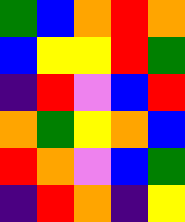[["green", "blue", "orange", "red", "orange"], ["blue", "yellow", "yellow", "red", "green"], ["indigo", "red", "violet", "blue", "red"], ["orange", "green", "yellow", "orange", "blue"], ["red", "orange", "violet", "blue", "green"], ["indigo", "red", "orange", "indigo", "yellow"]]